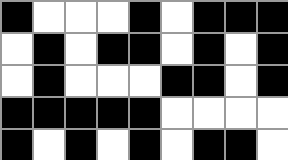[["black", "white", "white", "white", "black", "white", "black", "black", "black"], ["white", "black", "white", "black", "black", "white", "black", "white", "black"], ["white", "black", "white", "white", "white", "black", "black", "white", "black"], ["black", "black", "black", "black", "black", "white", "white", "white", "white"], ["black", "white", "black", "white", "black", "white", "black", "black", "white"]]